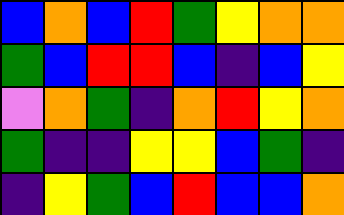[["blue", "orange", "blue", "red", "green", "yellow", "orange", "orange"], ["green", "blue", "red", "red", "blue", "indigo", "blue", "yellow"], ["violet", "orange", "green", "indigo", "orange", "red", "yellow", "orange"], ["green", "indigo", "indigo", "yellow", "yellow", "blue", "green", "indigo"], ["indigo", "yellow", "green", "blue", "red", "blue", "blue", "orange"]]